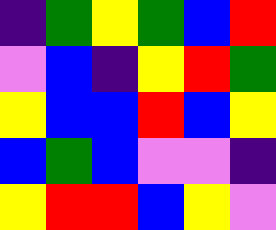[["indigo", "green", "yellow", "green", "blue", "red"], ["violet", "blue", "indigo", "yellow", "red", "green"], ["yellow", "blue", "blue", "red", "blue", "yellow"], ["blue", "green", "blue", "violet", "violet", "indigo"], ["yellow", "red", "red", "blue", "yellow", "violet"]]